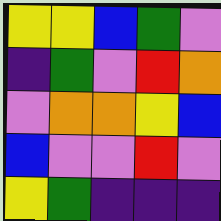[["yellow", "yellow", "blue", "green", "violet"], ["indigo", "green", "violet", "red", "orange"], ["violet", "orange", "orange", "yellow", "blue"], ["blue", "violet", "violet", "red", "violet"], ["yellow", "green", "indigo", "indigo", "indigo"]]